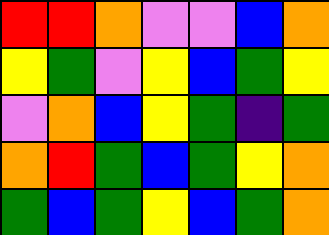[["red", "red", "orange", "violet", "violet", "blue", "orange"], ["yellow", "green", "violet", "yellow", "blue", "green", "yellow"], ["violet", "orange", "blue", "yellow", "green", "indigo", "green"], ["orange", "red", "green", "blue", "green", "yellow", "orange"], ["green", "blue", "green", "yellow", "blue", "green", "orange"]]